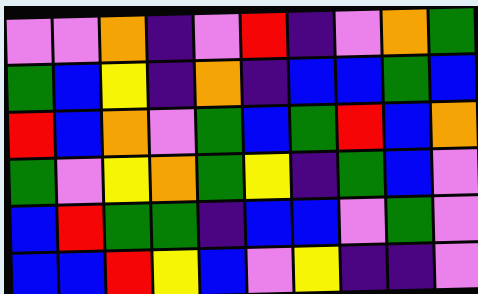[["violet", "violet", "orange", "indigo", "violet", "red", "indigo", "violet", "orange", "green"], ["green", "blue", "yellow", "indigo", "orange", "indigo", "blue", "blue", "green", "blue"], ["red", "blue", "orange", "violet", "green", "blue", "green", "red", "blue", "orange"], ["green", "violet", "yellow", "orange", "green", "yellow", "indigo", "green", "blue", "violet"], ["blue", "red", "green", "green", "indigo", "blue", "blue", "violet", "green", "violet"], ["blue", "blue", "red", "yellow", "blue", "violet", "yellow", "indigo", "indigo", "violet"]]